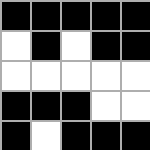[["black", "black", "black", "black", "black"], ["white", "black", "white", "black", "black"], ["white", "white", "white", "white", "white"], ["black", "black", "black", "white", "white"], ["black", "white", "black", "black", "black"]]